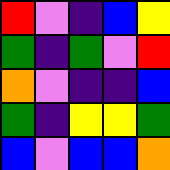[["red", "violet", "indigo", "blue", "yellow"], ["green", "indigo", "green", "violet", "red"], ["orange", "violet", "indigo", "indigo", "blue"], ["green", "indigo", "yellow", "yellow", "green"], ["blue", "violet", "blue", "blue", "orange"]]